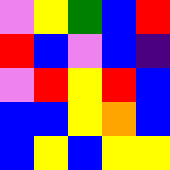[["violet", "yellow", "green", "blue", "red"], ["red", "blue", "violet", "blue", "indigo"], ["violet", "red", "yellow", "red", "blue"], ["blue", "blue", "yellow", "orange", "blue"], ["blue", "yellow", "blue", "yellow", "yellow"]]